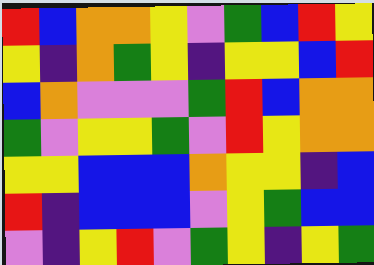[["red", "blue", "orange", "orange", "yellow", "violet", "green", "blue", "red", "yellow"], ["yellow", "indigo", "orange", "green", "yellow", "indigo", "yellow", "yellow", "blue", "red"], ["blue", "orange", "violet", "violet", "violet", "green", "red", "blue", "orange", "orange"], ["green", "violet", "yellow", "yellow", "green", "violet", "red", "yellow", "orange", "orange"], ["yellow", "yellow", "blue", "blue", "blue", "orange", "yellow", "yellow", "indigo", "blue"], ["red", "indigo", "blue", "blue", "blue", "violet", "yellow", "green", "blue", "blue"], ["violet", "indigo", "yellow", "red", "violet", "green", "yellow", "indigo", "yellow", "green"]]